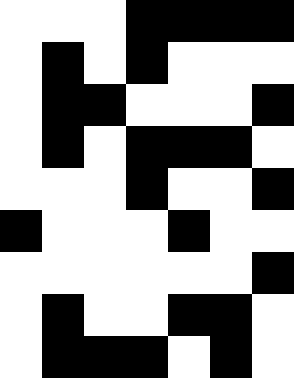[["white", "white", "white", "black", "black", "black", "black"], ["white", "black", "white", "black", "white", "white", "white"], ["white", "black", "black", "white", "white", "white", "black"], ["white", "black", "white", "black", "black", "black", "white"], ["white", "white", "white", "black", "white", "white", "black"], ["black", "white", "white", "white", "black", "white", "white"], ["white", "white", "white", "white", "white", "white", "black"], ["white", "black", "white", "white", "black", "black", "white"], ["white", "black", "black", "black", "white", "black", "white"]]